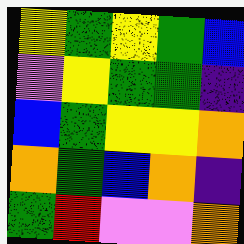[["yellow", "green", "yellow", "green", "blue"], ["violet", "yellow", "green", "green", "indigo"], ["blue", "green", "yellow", "yellow", "orange"], ["orange", "green", "blue", "orange", "indigo"], ["green", "red", "violet", "violet", "orange"]]